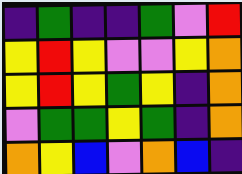[["indigo", "green", "indigo", "indigo", "green", "violet", "red"], ["yellow", "red", "yellow", "violet", "violet", "yellow", "orange"], ["yellow", "red", "yellow", "green", "yellow", "indigo", "orange"], ["violet", "green", "green", "yellow", "green", "indigo", "orange"], ["orange", "yellow", "blue", "violet", "orange", "blue", "indigo"]]